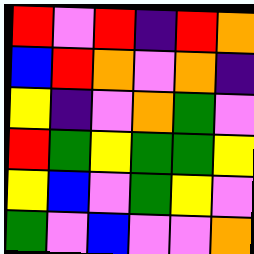[["red", "violet", "red", "indigo", "red", "orange"], ["blue", "red", "orange", "violet", "orange", "indigo"], ["yellow", "indigo", "violet", "orange", "green", "violet"], ["red", "green", "yellow", "green", "green", "yellow"], ["yellow", "blue", "violet", "green", "yellow", "violet"], ["green", "violet", "blue", "violet", "violet", "orange"]]